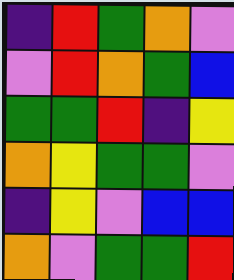[["indigo", "red", "green", "orange", "violet"], ["violet", "red", "orange", "green", "blue"], ["green", "green", "red", "indigo", "yellow"], ["orange", "yellow", "green", "green", "violet"], ["indigo", "yellow", "violet", "blue", "blue"], ["orange", "violet", "green", "green", "red"]]